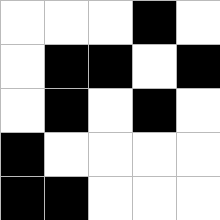[["white", "white", "white", "black", "white"], ["white", "black", "black", "white", "black"], ["white", "black", "white", "black", "white"], ["black", "white", "white", "white", "white"], ["black", "black", "white", "white", "white"]]